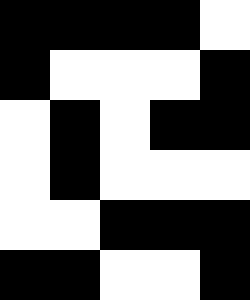[["black", "black", "black", "black", "white"], ["black", "white", "white", "white", "black"], ["white", "black", "white", "black", "black"], ["white", "black", "white", "white", "white"], ["white", "white", "black", "black", "black"], ["black", "black", "white", "white", "black"]]